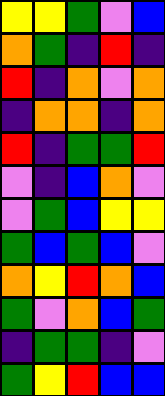[["yellow", "yellow", "green", "violet", "blue"], ["orange", "green", "indigo", "red", "indigo"], ["red", "indigo", "orange", "violet", "orange"], ["indigo", "orange", "orange", "indigo", "orange"], ["red", "indigo", "green", "green", "red"], ["violet", "indigo", "blue", "orange", "violet"], ["violet", "green", "blue", "yellow", "yellow"], ["green", "blue", "green", "blue", "violet"], ["orange", "yellow", "red", "orange", "blue"], ["green", "violet", "orange", "blue", "green"], ["indigo", "green", "green", "indigo", "violet"], ["green", "yellow", "red", "blue", "blue"]]